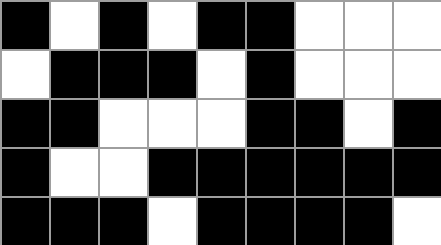[["black", "white", "black", "white", "black", "black", "white", "white", "white"], ["white", "black", "black", "black", "white", "black", "white", "white", "white"], ["black", "black", "white", "white", "white", "black", "black", "white", "black"], ["black", "white", "white", "black", "black", "black", "black", "black", "black"], ["black", "black", "black", "white", "black", "black", "black", "black", "white"]]